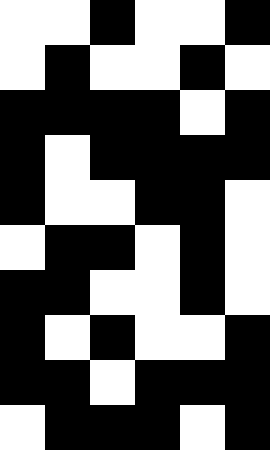[["white", "white", "black", "white", "white", "black"], ["white", "black", "white", "white", "black", "white"], ["black", "black", "black", "black", "white", "black"], ["black", "white", "black", "black", "black", "black"], ["black", "white", "white", "black", "black", "white"], ["white", "black", "black", "white", "black", "white"], ["black", "black", "white", "white", "black", "white"], ["black", "white", "black", "white", "white", "black"], ["black", "black", "white", "black", "black", "black"], ["white", "black", "black", "black", "white", "black"]]